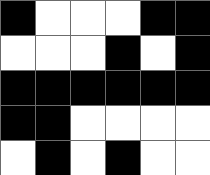[["black", "white", "white", "white", "black", "black"], ["white", "white", "white", "black", "white", "black"], ["black", "black", "black", "black", "black", "black"], ["black", "black", "white", "white", "white", "white"], ["white", "black", "white", "black", "white", "white"]]